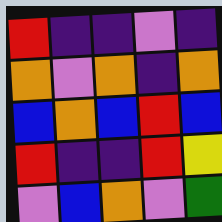[["red", "indigo", "indigo", "violet", "indigo"], ["orange", "violet", "orange", "indigo", "orange"], ["blue", "orange", "blue", "red", "blue"], ["red", "indigo", "indigo", "red", "yellow"], ["violet", "blue", "orange", "violet", "green"]]